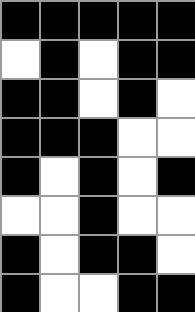[["black", "black", "black", "black", "black"], ["white", "black", "white", "black", "black"], ["black", "black", "white", "black", "white"], ["black", "black", "black", "white", "white"], ["black", "white", "black", "white", "black"], ["white", "white", "black", "white", "white"], ["black", "white", "black", "black", "white"], ["black", "white", "white", "black", "black"]]